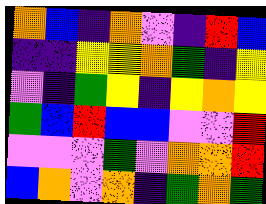[["orange", "blue", "indigo", "orange", "violet", "indigo", "red", "blue"], ["indigo", "indigo", "yellow", "yellow", "orange", "green", "indigo", "yellow"], ["violet", "indigo", "green", "yellow", "indigo", "yellow", "orange", "yellow"], ["green", "blue", "red", "blue", "blue", "violet", "violet", "red"], ["violet", "violet", "violet", "green", "violet", "orange", "orange", "red"], ["blue", "orange", "violet", "orange", "indigo", "green", "orange", "green"]]